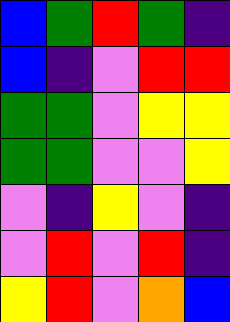[["blue", "green", "red", "green", "indigo"], ["blue", "indigo", "violet", "red", "red"], ["green", "green", "violet", "yellow", "yellow"], ["green", "green", "violet", "violet", "yellow"], ["violet", "indigo", "yellow", "violet", "indigo"], ["violet", "red", "violet", "red", "indigo"], ["yellow", "red", "violet", "orange", "blue"]]